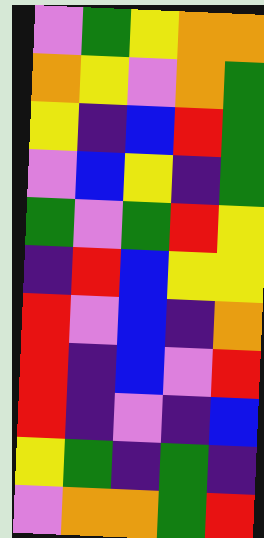[["violet", "green", "yellow", "orange", "orange"], ["orange", "yellow", "violet", "orange", "green"], ["yellow", "indigo", "blue", "red", "green"], ["violet", "blue", "yellow", "indigo", "green"], ["green", "violet", "green", "red", "yellow"], ["indigo", "red", "blue", "yellow", "yellow"], ["red", "violet", "blue", "indigo", "orange"], ["red", "indigo", "blue", "violet", "red"], ["red", "indigo", "violet", "indigo", "blue"], ["yellow", "green", "indigo", "green", "indigo"], ["violet", "orange", "orange", "green", "red"]]